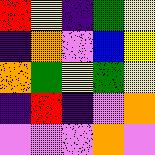[["red", "yellow", "indigo", "green", "yellow"], ["indigo", "orange", "violet", "blue", "yellow"], ["orange", "green", "yellow", "green", "yellow"], ["indigo", "red", "indigo", "violet", "orange"], ["violet", "violet", "violet", "orange", "violet"]]